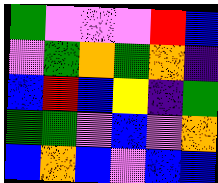[["green", "violet", "violet", "violet", "red", "blue"], ["violet", "green", "orange", "green", "orange", "indigo"], ["blue", "red", "blue", "yellow", "indigo", "green"], ["green", "green", "violet", "blue", "violet", "orange"], ["blue", "orange", "blue", "violet", "blue", "blue"]]